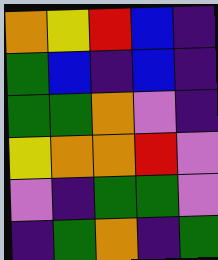[["orange", "yellow", "red", "blue", "indigo"], ["green", "blue", "indigo", "blue", "indigo"], ["green", "green", "orange", "violet", "indigo"], ["yellow", "orange", "orange", "red", "violet"], ["violet", "indigo", "green", "green", "violet"], ["indigo", "green", "orange", "indigo", "green"]]